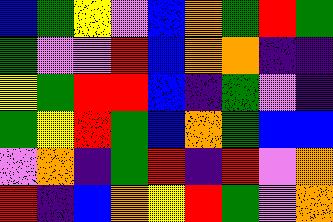[["blue", "green", "yellow", "violet", "blue", "orange", "green", "red", "green"], ["green", "violet", "violet", "red", "blue", "orange", "orange", "indigo", "indigo"], ["yellow", "green", "red", "red", "blue", "indigo", "green", "violet", "indigo"], ["green", "yellow", "red", "green", "blue", "orange", "green", "blue", "blue"], ["violet", "orange", "indigo", "green", "red", "indigo", "red", "violet", "orange"], ["red", "indigo", "blue", "orange", "yellow", "red", "green", "violet", "orange"]]